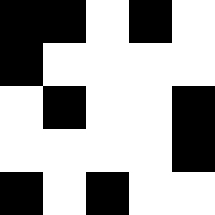[["black", "black", "white", "black", "white"], ["black", "white", "white", "white", "white"], ["white", "black", "white", "white", "black"], ["white", "white", "white", "white", "black"], ["black", "white", "black", "white", "white"]]